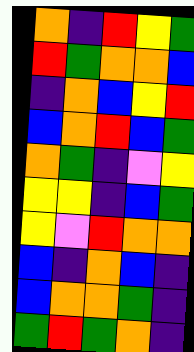[["orange", "indigo", "red", "yellow", "green"], ["red", "green", "orange", "orange", "blue"], ["indigo", "orange", "blue", "yellow", "red"], ["blue", "orange", "red", "blue", "green"], ["orange", "green", "indigo", "violet", "yellow"], ["yellow", "yellow", "indigo", "blue", "green"], ["yellow", "violet", "red", "orange", "orange"], ["blue", "indigo", "orange", "blue", "indigo"], ["blue", "orange", "orange", "green", "indigo"], ["green", "red", "green", "orange", "indigo"]]